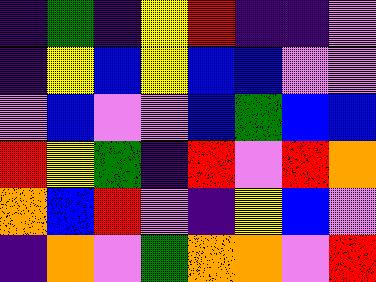[["indigo", "green", "indigo", "yellow", "red", "indigo", "indigo", "violet"], ["indigo", "yellow", "blue", "yellow", "blue", "blue", "violet", "violet"], ["violet", "blue", "violet", "violet", "blue", "green", "blue", "blue"], ["red", "yellow", "green", "indigo", "red", "violet", "red", "orange"], ["orange", "blue", "red", "violet", "indigo", "yellow", "blue", "violet"], ["indigo", "orange", "violet", "green", "orange", "orange", "violet", "red"]]